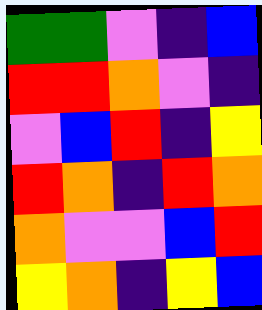[["green", "green", "violet", "indigo", "blue"], ["red", "red", "orange", "violet", "indigo"], ["violet", "blue", "red", "indigo", "yellow"], ["red", "orange", "indigo", "red", "orange"], ["orange", "violet", "violet", "blue", "red"], ["yellow", "orange", "indigo", "yellow", "blue"]]